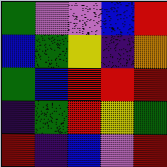[["green", "violet", "violet", "blue", "red"], ["blue", "green", "yellow", "indigo", "orange"], ["green", "blue", "red", "red", "red"], ["indigo", "green", "red", "yellow", "green"], ["red", "indigo", "blue", "violet", "red"]]